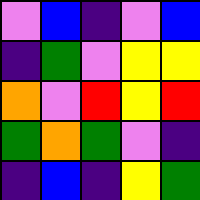[["violet", "blue", "indigo", "violet", "blue"], ["indigo", "green", "violet", "yellow", "yellow"], ["orange", "violet", "red", "yellow", "red"], ["green", "orange", "green", "violet", "indigo"], ["indigo", "blue", "indigo", "yellow", "green"]]